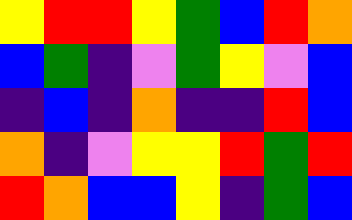[["yellow", "red", "red", "yellow", "green", "blue", "red", "orange"], ["blue", "green", "indigo", "violet", "green", "yellow", "violet", "blue"], ["indigo", "blue", "indigo", "orange", "indigo", "indigo", "red", "blue"], ["orange", "indigo", "violet", "yellow", "yellow", "red", "green", "red"], ["red", "orange", "blue", "blue", "yellow", "indigo", "green", "blue"]]